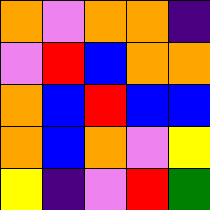[["orange", "violet", "orange", "orange", "indigo"], ["violet", "red", "blue", "orange", "orange"], ["orange", "blue", "red", "blue", "blue"], ["orange", "blue", "orange", "violet", "yellow"], ["yellow", "indigo", "violet", "red", "green"]]